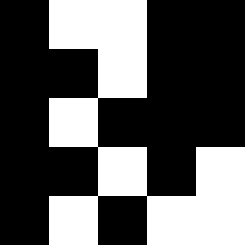[["black", "white", "white", "black", "black"], ["black", "black", "white", "black", "black"], ["black", "white", "black", "black", "black"], ["black", "black", "white", "black", "white"], ["black", "white", "black", "white", "white"]]